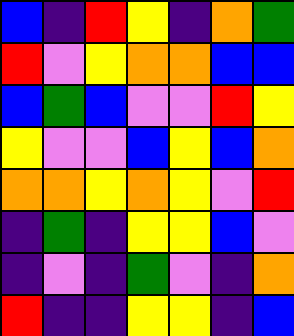[["blue", "indigo", "red", "yellow", "indigo", "orange", "green"], ["red", "violet", "yellow", "orange", "orange", "blue", "blue"], ["blue", "green", "blue", "violet", "violet", "red", "yellow"], ["yellow", "violet", "violet", "blue", "yellow", "blue", "orange"], ["orange", "orange", "yellow", "orange", "yellow", "violet", "red"], ["indigo", "green", "indigo", "yellow", "yellow", "blue", "violet"], ["indigo", "violet", "indigo", "green", "violet", "indigo", "orange"], ["red", "indigo", "indigo", "yellow", "yellow", "indigo", "blue"]]